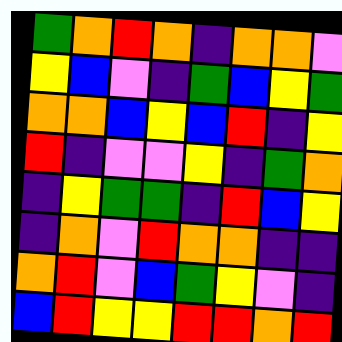[["green", "orange", "red", "orange", "indigo", "orange", "orange", "violet"], ["yellow", "blue", "violet", "indigo", "green", "blue", "yellow", "green"], ["orange", "orange", "blue", "yellow", "blue", "red", "indigo", "yellow"], ["red", "indigo", "violet", "violet", "yellow", "indigo", "green", "orange"], ["indigo", "yellow", "green", "green", "indigo", "red", "blue", "yellow"], ["indigo", "orange", "violet", "red", "orange", "orange", "indigo", "indigo"], ["orange", "red", "violet", "blue", "green", "yellow", "violet", "indigo"], ["blue", "red", "yellow", "yellow", "red", "red", "orange", "red"]]